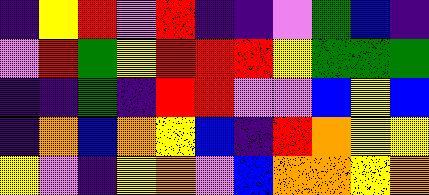[["indigo", "yellow", "red", "violet", "red", "indigo", "indigo", "violet", "green", "blue", "indigo"], ["violet", "red", "green", "yellow", "red", "red", "red", "yellow", "green", "green", "green"], ["indigo", "indigo", "green", "indigo", "red", "red", "violet", "violet", "blue", "yellow", "blue"], ["indigo", "orange", "blue", "orange", "yellow", "blue", "indigo", "red", "orange", "yellow", "yellow"], ["yellow", "violet", "indigo", "yellow", "orange", "violet", "blue", "orange", "orange", "yellow", "orange"]]